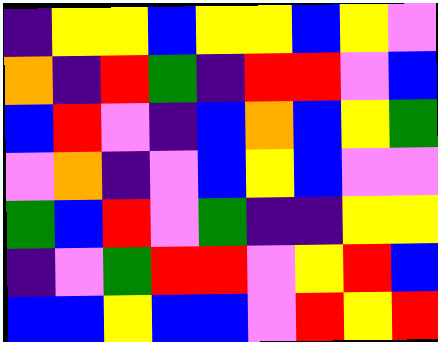[["indigo", "yellow", "yellow", "blue", "yellow", "yellow", "blue", "yellow", "violet"], ["orange", "indigo", "red", "green", "indigo", "red", "red", "violet", "blue"], ["blue", "red", "violet", "indigo", "blue", "orange", "blue", "yellow", "green"], ["violet", "orange", "indigo", "violet", "blue", "yellow", "blue", "violet", "violet"], ["green", "blue", "red", "violet", "green", "indigo", "indigo", "yellow", "yellow"], ["indigo", "violet", "green", "red", "red", "violet", "yellow", "red", "blue"], ["blue", "blue", "yellow", "blue", "blue", "violet", "red", "yellow", "red"]]